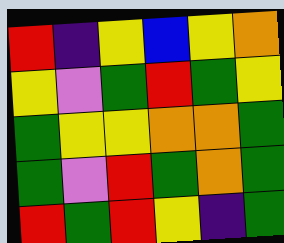[["red", "indigo", "yellow", "blue", "yellow", "orange"], ["yellow", "violet", "green", "red", "green", "yellow"], ["green", "yellow", "yellow", "orange", "orange", "green"], ["green", "violet", "red", "green", "orange", "green"], ["red", "green", "red", "yellow", "indigo", "green"]]